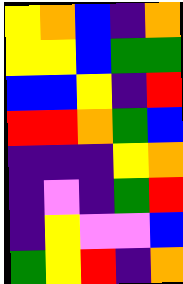[["yellow", "orange", "blue", "indigo", "orange"], ["yellow", "yellow", "blue", "green", "green"], ["blue", "blue", "yellow", "indigo", "red"], ["red", "red", "orange", "green", "blue"], ["indigo", "indigo", "indigo", "yellow", "orange"], ["indigo", "violet", "indigo", "green", "red"], ["indigo", "yellow", "violet", "violet", "blue"], ["green", "yellow", "red", "indigo", "orange"]]